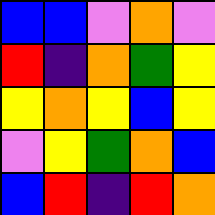[["blue", "blue", "violet", "orange", "violet"], ["red", "indigo", "orange", "green", "yellow"], ["yellow", "orange", "yellow", "blue", "yellow"], ["violet", "yellow", "green", "orange", "blue"], ["blue", "red", "indigo", "red", "orange"]]